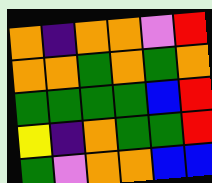[["orange", "indigo", "orange", "orange", "violet", "red"], ["orange", "orange", "green", "orange", "green", "orange"], ["green", "green", "green", "green", "blue", "red"], ["yellow", "indigo", "orange", "green", "green", "red"], ["green", "violet", "orange", "orange", "blue", "blue"]]